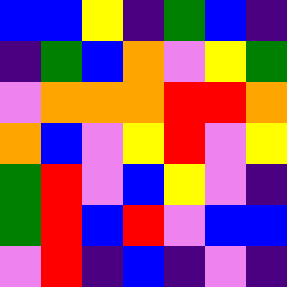[["blue", "blue", "yellow", "indigo", "green", "blue", "indigo"], ["indigo", "green", "blue", "orange", "violet", "yellow", "green"], ["violet", "orange", "orange", "orange", "red", "red", "orange"], ["orange", "blue", "violet", "yellow", "red", "violet", "yellow"], ["green", "red", "violet", "blue", "yellow", "violet", "indigo"], ["green", "red", "blue", "red", "violet", "blue", "blue"], ["violet", "red", "indigo", "blue", "indigo", "violet", "indigo"]]